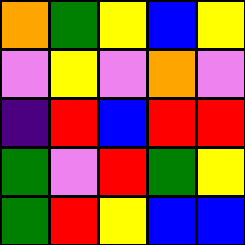[["orange", "green", "yellow", "blue", "yellow"], ["violet", "yellow", "violet", "orange", "violet"], ["indigo", "red", "blue", "red", "red"], ["green", "violet", "red", "green", "yellow"], ["green", "red", "yellow", "blue", "blue"]]